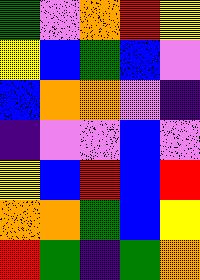[["green", "violet", "orange", "red", "yellow"], ["yellow", "blue", "green", "blue", "violet"], ["blue", "orange", "orange", "violet", "indigo"], ["indigo", "violet", "violet", "blue", "violet"], ["yellow", "blue", "red", "blue", "red"], ["orange", "orange", "green", "blue", "yellow"], ["red", "green", "indigo", "green", "orange"]]